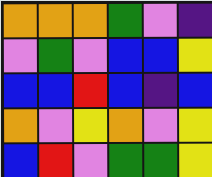[["orange", "orange", "orange", "green", "violet", "indigo"], ["violet", "green", "violet", "blue", "blue", "yellow"], ["blue", "blue", "red", "blue", "indigo", "blue"], ["orange", "violet", "yellow", "orange", "violet", "yellow"], ["blue", "red", "violet", "green", "green", "yellow"]]